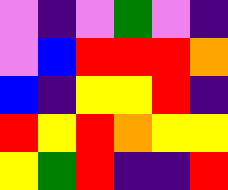[["violet", "indigo", "violet", "green", "violet", "indigo"], ["violet", "blue", "red", "red", "red", "orange"], ["blue", "indigo", "yellow", "yellow", "red", "indigo"], ["red", "yellow", "red", "orange", "yellow", "yellow"], ["yellow", "green", "red", "indigo", "indigo", "red"]]